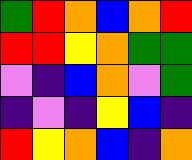[["green", "red", "orange", "blue", "orange", "red"], ["red", "red", "yellow", "orange", "green", "green"], ["violet", "indigo", "blue", "orange", "violet", "green"], ["indigo", "violet", "indigo", "yellow", "blue", "indigo"], ["red", "yellow", "orange", "blue", "indigo", "orange"]]